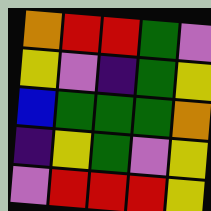[["orange", "red", "red", "green", "violet"], ["yellow", "violet", "indigo", "green", "yellow"], ["blue", "green", "green", "green", "orange"], ["indigo", "yellow", "green", "violet", "yellow"], ["violet", "red", "red", "red", "yellow"]]